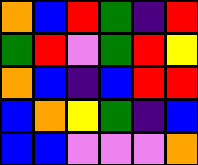[["orange", "blue", "red", "green", "indigo", "red"], ["green", "red", "violet", "green", "red", "yellow"], ["orange", "blue", "indigo", "blue", "red", "red"], ["blue", "orange", "yellow", "green", "indigo", "blue"], ["blue", "blue", "violet", "violet", "violet", "orange"]]